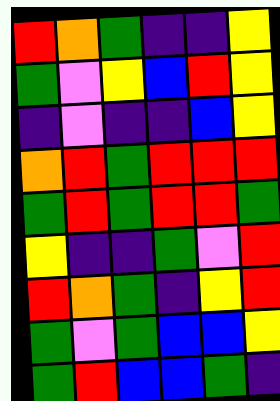[["red", "orange", "green", "indigo", "indigo", "yellow"], ["green", "violet", "yellow", "blue", "red", "yellow"], ["indigo", "violet", "indigo", "indigo", "blue", "yellow"], ["orange", "red", "green", "red", "red", "red"], ["green", "red", "green", "red", "red", "green"], ["yellow", "indigo", "indigo", "green", "violet", "red"], ["red", "orange", "green", "indigo", "yellow", "red"], ["green", "violet", "green", "blue", "blue", "yellow"], ["green", "red", "blue", "blue", "green", "indigo"]]